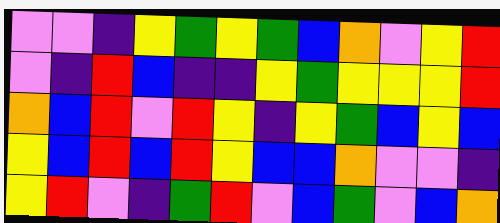[["violet", "violet", "indigo", "yellow", "green", "yellow", "green", "blue", "orange", "violet", "yellow", "red"], ["violet", "indigo", "red", "blue", "indigo", "indigo", "yellow", "green", "yellow", "yellow", "yellow", "red"], ["orange", "blue", "red", "violet", "red", "yellow", "indigo", "yellow", "green", "blue", "yellow", "blue"], ["yellow", "blue", "red", "blue", "red", "yellow", "blue", "blue", "orange", "violet", "violet", "indigo"], ["yellow", "red", "violet", "indigo", "green", "red", "violet", "blue", "green", "violet", "blue", "orange"]]